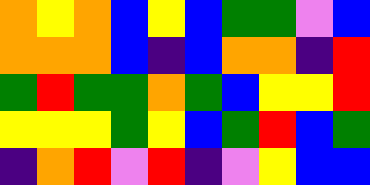[["orange", "yellow", "orange", "blue", "yellow", "blue", "green", "green", "violet", "blue"], ["orange", "orange", "orange", "blue", "indigo", "blue", "orange", "orange", "indigo", "red"], ["green", "red", "green", "green", "orange", "green", "blue", "yellow", "yellow", "red"], ["yellow", "yellow", "yellow", "green", "yellow", "blue", "green", "red", "blue", "green"], ["indigo", "orange", "red", "violet", "red", "indigo", "violet", "yellow", "blue", "blue"]]